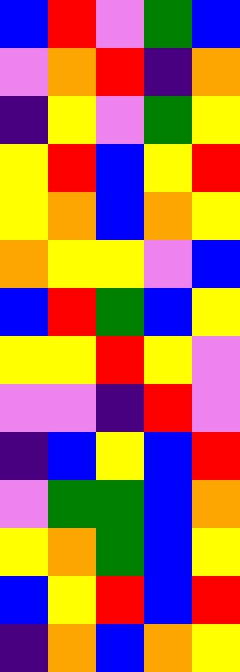[["blue", "red", "violet", "green", "blue"], ["violet", "orange", "red", "indigo", "orange"], ["indigo", "yellow", "violet", "green", "yellow"], ["yellow", "red", "blue", "yellow", "red"], ["yellow", "orange", "blue", "orange", "yellow"], ["orange", "yellow", "yellow", "violet", "blue"], ["blue", "red", "green", "blue", "yellow"], ["yellow", "yellow", "red", "yellow", "violet"], ["violet", "violet", "indigo", "red", "violet"], ["indigo", "blue", "yellow", "blue", "red"], ["violet", "green", "green", "blue", "orange"], ["yellow", "orange", "green", "blue", "yellow"], ["blue", "yellow", "red", "blue", "red"], ["indigo", "orange", "blue", "orange", "yellow"]]